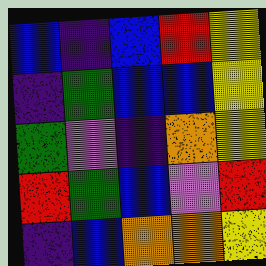[["blue", "indigo", "blue", "red", "yellow"], ["indigo", "green", "blue", "blue", "yellow"], ["green", "violet", "indigo", "orange", "yellow"], ["red", "green", "blue", "violet", "red"], ["indigo", "blue", "orange", "orange", "yellow"]]